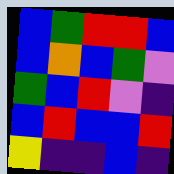[["blue", "green", "red", "red", "blue"], ["blue", "orange", "blue", "green", "violet"], ["green", "blue", "red", "violet", "indigo"], ["blue", "red", "blue", "blue", "red"], ["yellow", "indigo", "indigo", "blue", "indigo"]]